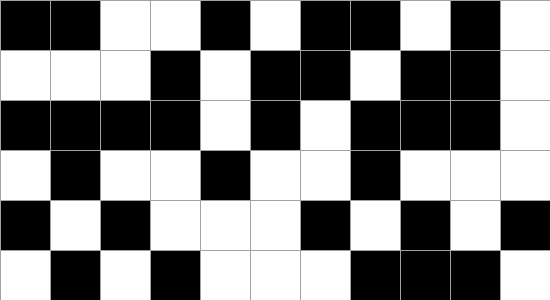[["black", "black", "white", "white", "black", "white", "black", "black", "white", "black", "white"], ["white", "white", "white", "black", "white", "black", "black", "white", "black", "black", "white"], ["black", "black", "black", "black", "white", "black", "white", "black", "black", "black", "white"], ["white", "black", "white", "white", "black", "white", "white", "black", "white", "white", "white"], ["black", "white", "black", "white", "white", "white", "black", "white", "black", "white", "black"], ["white", "black", "white", "black", "white", "white", "white", "black", "black", "black", "white"]]